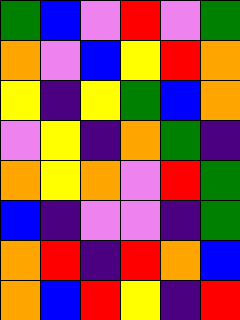[["green", "blue", "violet", "red", "violet", "green"], ["orange", "violet", "blue", "yellow", "red", "orange"], ["yellow", "indigo", "yellow", "green", "blue", "orange"], ["violet", "yellow", "indigo", "orange", "green", "indigo"], ["orange", "yellow", "orange", "violet", "red", "green"], ["blue", "indigo", "violet", "violet", "indigo", "green"], ["orange", "red", "indigo", "red", "orange", "blue"], ["orange", "blue", "red", "yellow", "indigo", "red"]]